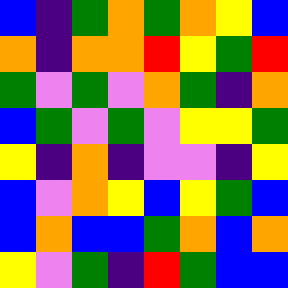[["blue", "indigo", "green", "orange", "green", "orange", "yellow", "blue"], ["orange", "indigo", "orange", "orange", "red", "yellow", "green", "red"], ["green", "violet", "green", "violet", "orange", "green", "indigo", "orange"], ["blue", "green", "violet", "green", "violet", "yellow", "yellow", "green"], ["yellow", "indigo", "orange", "indigo", "violet", "violet", "indigo", "yellow"], ["blue", "violet", "orange", "yellow", "blue", "yellow", "green", "blue"], ["blue", "orange", "blue", "blue", "green", "orange", "blue", "orange"], ["yellow", "violet", "green", "indigo", "red", "green", "blue", "blue"]]